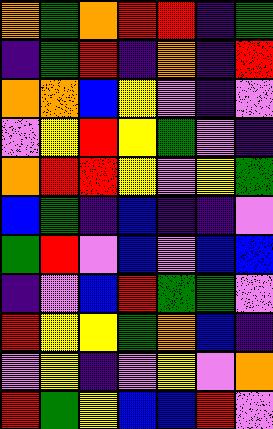[["orange", "green", "orange", "red", "red", "indigo", "green"], ["indigo", "green", "red", "indigo", "orange", "indigo", "red"], ["orange", "orange", "blue", "yellow", "violet", "indigo", "violet"], ["violet", "yellow", "red", "yellow", "green", "violet", "indigo"], ["orange", "red", "red", "yellow", "violet", "yellow", "green"], ["blue", "green", "indigo", "blue", "indigo", "indigo", "violet"], ["green", "red", "violet", "blue", "violet", "blue", "blue"], ["indigo", "violet", "blue", "red", "green", "green", "violet"], ["red", "yellow", "yellow", "green", "orange", "blue", "indigo"], ["violet", "yellow", "indigo", "violet", "yellow", "violet", "orange"], ["red", "green", "yellow", "blue", "blue", "red", "violet"]]